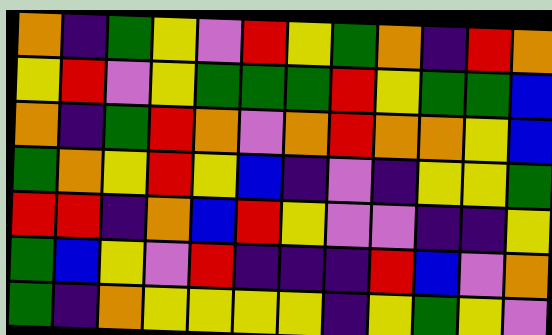[["orange", "indigo", "green", "yellow", "violet", "red", "yellow", "green", "orange", "indigo", "red", "orange"], ["yellow", "red", "violet", "yellow", "green", "green", "green", "red", "yellow", "green", "green", "blue"], ["orange", "indigo", "green", "red", "orange", "violet", "orange", "red", "orange", "orange", "yellow", "blue"], ["green", "orange", "yellow", "red", "yellow", "blue", "indigo", "violet", "indigo", "yellow", "yellow", "green"], ["red", "red", "indigo", "orange", "blue", "red", "yellow", "violet", "violet", "indigo", "indigo", "yellow"], ["green", "blue", "yellow", "violet", "red", "indigo", "indigo", "indigo", "red", "blue", "violet", "orange"], ["green", "indigo", "orange", "yellow", "yellow", "yellow", "yellow", "indigo", "yellow", "green", "yellow", "violet"]]